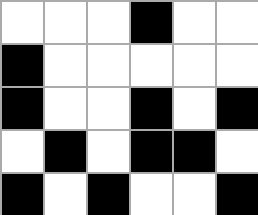[["white", "white", "white", "black", "white", "white"], ["black", "white", "white", "white", "white", "white"], ["black", "white", "white", "black", "white", "black"], ["white", "black", "white", "black", "black", "white"], ["black", "white", "black", "white", "white", "black"]]